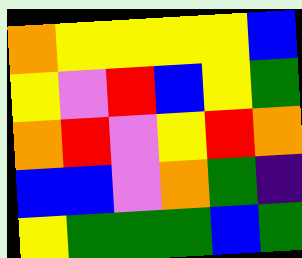[["orange", "yellow", "yellow", "yellow", "yellow", "blue"], ["yellow", "violet", "red", "blue", "yellow", "green"], ["orange", "red", "violet", "yellow", "red", "orange"], ["blue", "blue", "violet", "orange", "green", "indigo"], ["yellow", "green", "green", "green", "blue", "green"]]